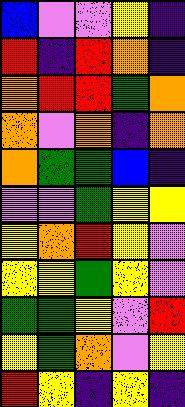[["blue", "violet", "violet", "yellow", "indigo"], ["red", "indigo", "red", "orange", "indigo"], ["orange", "red", "red", "green", "orange"], ["orange", "violet", "orange", "indigo", "orange"], ["orange", "green", "green", "blue", "indigo"], ["violet", "violet", "green", "yellow", "yellow"], ["yellow", "orange", "red", "yellow", "violet"], ["yellow", "yellow", "green", "yellow", "violet"], ["green", "green", "yellow", "violet", "red"], ["yellow", "green", "orange", "violet", "yellow"], ["red", "yellow", "indigo", "yellow", "indigo"]]